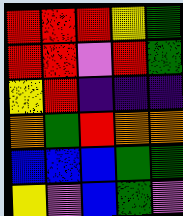[["red", "red", "red", "yellow", "green"], ["red", "red", "violet", "red", "green"], ["yellow", "red", "indigo", "indigo", "indigo"], ["orange", "green", "red", "orange", "orange"], ["blue", "blue", "blue", "green", "green"], ["yellow", "violet", "blue", "green", "violet"]]